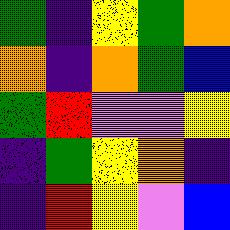[["green", "indigo", "yellow", "green", "orange"], ["orange", "indigo", "orange", "green", "blue"], ["green", "red", "violet", "violet", "yellow"], ["indigo", "green", "yellow", "orange", "indigo"], ["indigo", "red", "yellow", "violet", "blue"]]